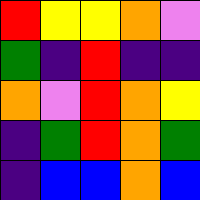[["red", "yellow", "yellow", "orange", "violet"], ["green", "indigo", "red", "indigo", "indigo"], ["orange", "violet", "red", "orange", "yellow"], ["indigo", "green", "red", "orange", "green"], ["indigo", "blue", "blue", "orange", "blue"]]